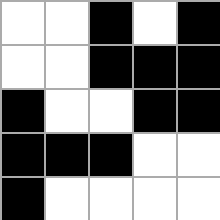[["white", "white", "black", "white", "black"], ["white", "white", "black", "black", "black"], ["black", "white", "white", "black", "black"], ["black", "black", "black", "white", "white"], ["black", "white", "white", "white", "white"]]